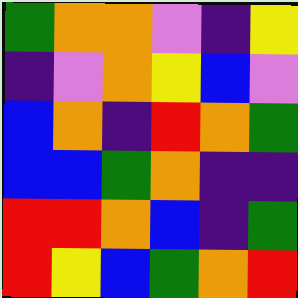[["green", "orange", "orange", "violet", "indigo", "yellow"], ["indigo", "violet", "orange", "yellow", "blue", "violet"], ["blue", "orange", "indigo", "red", "orange", "green"], ["blue", "blue", "green", "orange", "indigo", "indigo"], ["red", "red", "orange", "blue", "indigo", "green"], ["red", "yellow", "blue", "green", "orange", "red"]]